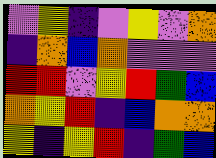[["violet", "yellow", "indigo", "violet", "yellow", "violet", "orange"], ["indigo", "orange", "blue", "orange", "violet", "violet", "violet"], ["red", "red", "violet", "yellow", "red", "green", "blue"], ["orange", "yellow", "red", "indigo", "blue", "orange", "orange"], ["yellow", "indigo", "yellow", "red", "indigo", "green", "blue"]]